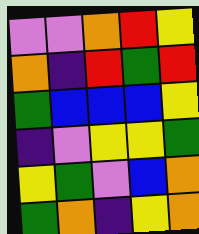[["violet", "violet", "orange", "red", "yellow"], ["orange", "indigo", "red", "green", "red"], ["green", "blue", "blue", "blue", "yellow"], ["indigo", "violet", "yellow", "yellow", "green"], ["yellow", "green", "violet", "blue", "orange"], ["green", "orange", "indigo", "yellow", "orange"]]